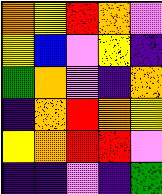[["orange", "yellow", "red", "orange", "violet"], ["yellow", "blue", "violet", "yellow", "indigo"], ["green", "orange", "violet", "indigo", "orange"], ["indigo", "orange", "red", "orange", "yellow"], ["yellow", "orange", "red", "red", "violet"], ["indigo", "indigo", "violet", "indigo", "green"]]